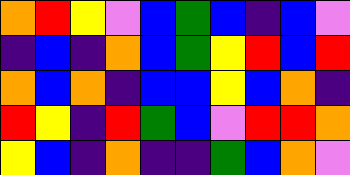[["orange", "red", "yellow", "violet", "blue", "green", "blue", "indigo", "blue", "violet"], ["indigo", "blue", "indigo", "orange", "blue", "green", "yellow", "red", "blue", "red"], ["orange", "blue", "orange", "indigo", "blue", "blue", "yellow", "blue", "orange", "indigo"], ["red", "yellow", "indigo", "red", "green", "blue", "violet", "red", "red", "orange"], ["yellow", "blue", "indigo", "orange", "indigo", "indigo", "green", "blue", "orange", "violet"]]